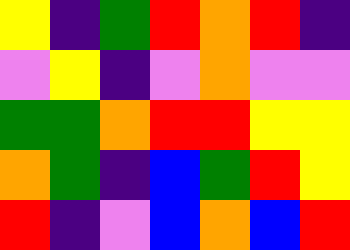[["yellow", "indigo", "green", "red", "orange", "red", "indigo"], ["violet", "yellow", "indigo", "violet", "orange", "violet", "violet"], ["green", "green", "orange", "red", "red", "yellow", "yellow"], ["orange", "green", "indigo", "blue", "green", "red", "yellow"], ["red", "indigo", "violet", "blue", "orange", "blue", "red"]]